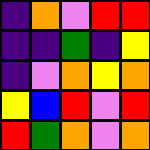[["indigo", "orange", "violet", "red", "red"], ["indigo", "indigo", "green", "indigo", "yellow"], ["indigo", "violet", "orange", "yellow", "orange"], ["yellow", "blue", "red", "violet", "red"], ["red", "green", "orange", "violet", "orange"]]